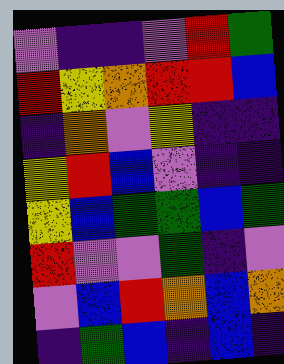[["violet", "indigo", "indigo", "violet", "red", "green"], ["red", "yellow", "orange", "red", "red", "blue"], ["indigo", "orange", "violet", "yellow", "indigo", "indigo"], ["yellow", "red", "blue", "violet", "indigo", "indigo"], ["yellow", "blue", "green", "green", "blue", "green"], ["red", "violet", "violet", "green", "indigo", "violet"], ["violet", "blue", "red", "orange", "blue", "orange"], ["indigo", "green", "blue", "indigo", "blue", "indigo"]]